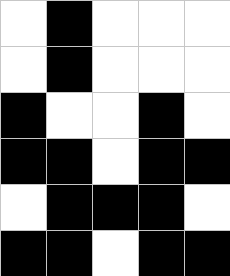[["white", "black", "white", "white", "white"], ["white", "black", "white", "white", "white"], ["black", "white", "white", "black", "white"], ["black", "black", "white", "black", "black"], ["white", "black", "black", "black", "white"], ["black", "black", "white", "black", "black"]]